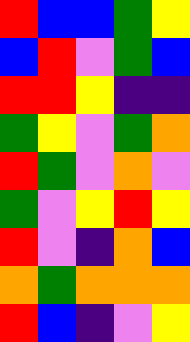[["red", "blue", "blue", "green", "yellow"], ["blue", "red", "violet", "green", "blue"], ["red", "red", "yellow", "indigo", "indigo"], ["green", "yellow", "violet", "green", "orange"], ["red", "green", "violet", "orange", "violet"], ["green", "violet", "yellow", "red", "yellow"], ["red", "violet", "indigo", "orange", "blue"], ["orange", "green", "orange", "orange", "orange"], ["red", "blue", "indigo", "violet", "yellow"]]